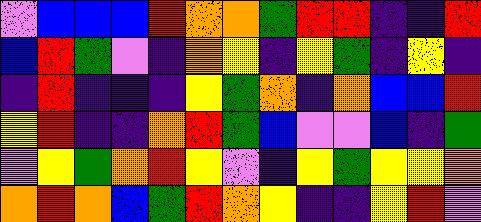[["violet", "blue", "blue", "blue", "red", "orange", "orange", "green", "red", "red", "indigo", "indigo", "red"], ["blue", "red", "green", "violet", "indigo", "orange", "yellow", "indigo", "yellow", "green", "indigo", "yellow", "indigo"], ["indigo", "red", "indigo", "indigo", "indigo", "yellow", "green", "orange", "indigo", "orange", "blue", "blue", "red"], ["yellow", "red", "indigo", "indigo", "orange", "red", "green", "blue", "violet", "violet", "blue", "indigo", "green"], ["violet", "yellow", "green", "orange", "red", "yellow", "violet", "indigo", "yellow", "green", "yellow", "yellow", "orange"], ["orange", "red", "orange", "blue", "green", "red", "orange", "yellow", "indigo", "indigo", "yellow", "red", "violet"]]